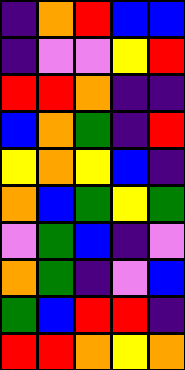[["indigo", "orange", "red", "blue", "blue"], ["indigo", "violet", "violet", "yellow", "red"], ["red", "red", "orange", "indigo", "indigo"], ["blue", "orange", "green", "indigo", "red"], ["yellow", "orange", "yellow", "blue", "indigo"], ["orange", "blue", "green", "yellow", "green"], ["violet", "green", "blue", "indigo", "violet"], ["orange", "green", "indigo", "violet", "blue"], ["green", "blue", "red", "red", "indigo"], ["red", "red", "orange", "yellow", "orange"]]